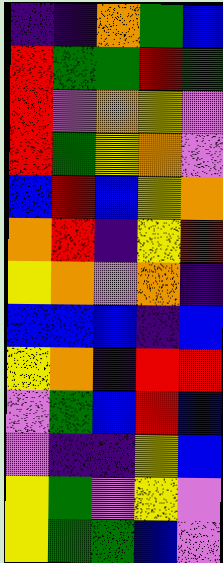[["indigo", "indigo", "orange", "green", "blue"], ["red", "green", "green", "red", "green"], ["red", "violet", "orange", "yellow", "violet"], ["red", "green", "yellow", "orange", "violet"], ["blue", "red", "blue", "yellow", "orange"], ["orange", "red", "indigo", "yellow", "red"], ["yellow", "orange", "violet", "orange", "indigo"], ["blue", "blue", "blue", "indigo", "blue"], ["yellow", "orange", "indigo", "red", "red"], ["violet", "green", "blue", "red", "blue"], ["violet", "indigo", "indigo", "yellow", "blue"], ["yellow", "green", "violet", "yellow", "violet"], ["yellow", "green", "green", "blue", "violet"]]